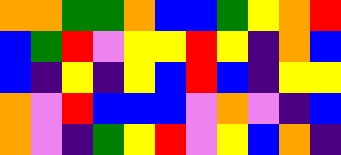[["orange", "orange", "green", "green", "orange", "blue", "blue", "green", "yellow", "orange", "red"], ["blue", "green", "red", "violet", "yellow", "yellow", "red", "yellow", "indigo", "orange", "blue"], ["blue", "indigo", "yellow", "indigo", "yellow", "blue", "red", "blue", "indigo", "yellow", "yellow"], ["orange", "violet", "red", "blue", "blue", "blue", "violet", "orange", "violet", "indigo", "blue"], ["orange", "violet", "indigo", "green", "yellow", "red", "violet", "yellow", "blue", "orange", "indigo"]]